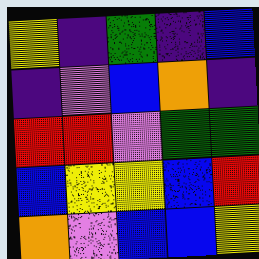[["yellow", "indigo", "green", "indigo", "blue"], ["indigo", "violet", "blue", "orange", "indigo"], ["red", "red", "violet", "green", "green"], ["blue", "yellow", "yellow", "blue", "red"], ["orange", "violet", "blue", "blue", "yellow"]]